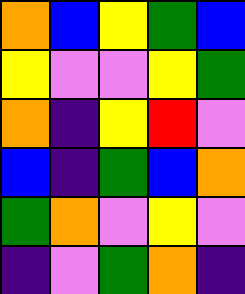[["orange", "blue", "yellow", "green", "blue"], ["yellow", "violet", "violet", "yellow", "green"], ["orange", "indigo", "yellow", "red", "violet"], ["blue", "indigo", "green", "blue", "orange"], ["green", "orange", "violet", "yellow", "violet"], ["indigo", "violet", "green", "orange", "indigo"]]